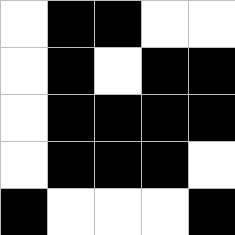[["white", "black", "black", "white", "white"], ["white", "black", "white", "black", "black"], ["white", "black", "black", "black", "black"], ["white", "black", "black", "black", "white"], ["black", "white", "white", "white", "black"]]